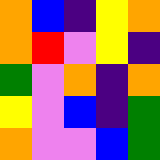[["orange", "blue", "indigo", "yellow", "orange"], ["orange", "red", "violet", "yellow", "indigo"], ["green", "violet", "orange", "indigo", "orange"], ["yellow", "violet", "blue", "indigo", "green"], ["orange", "violet", "violet", "blue", "green"]]